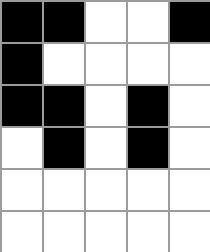[["black", "black", "white", "white", "black"], ["black", "white", "white", "white", "white"], ["black", "black", "white", "black", "white"], ["white", "black", "white", "black", "white"], ["white", "white", "white", "white", "white"], ["white", "white", "white", "white", "white"]]